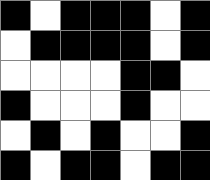[["black", "white", "black", "black", "black", "white", "black"], ["white", "black", "black", "black", "black", "white", "black"], ["white", "white", "white", "white", "black", "black", "white"], ["black", "white", "white", "white", "black", "white", "white"], ["white", "black", "white", "black", "white", "white", "black"], ["black", "white", "black", "black", "white", "black", "black"]]